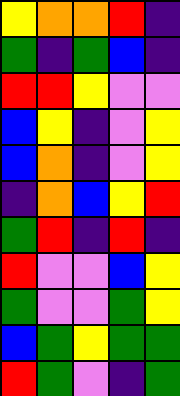[["yellow", "orange", "orange", "red", "indigo"], ["green", "indigo", "green", "blue", "indigo"], ["red", "red", "yellow", "violet", "violet"], ["blue", "yellow", "indigo", "violet", "yellow"], ["blue", "orange", "indigo", "violet", "yellow"], ["indigo", "orange", "blue", "yellow", "red"], ["green", "red", "indigo", "red", "indigo"], ["red", "violet", "violet", "blue", "yellow"], ["green", "violet", "violet", "green", "yellow"], ["blue", "green", "yellow", "green", "green"], ["red", "green", "violet", "indigo", "green"]]